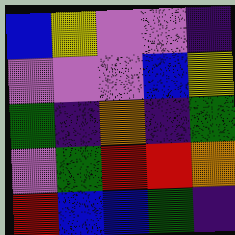[["blue", "yellow", "violet", "violet", "indigo"], ["violet", "violet", "violet", "blue", "yellow"], ["green", "indigo", "orange", "indigo", "green"], ["violet", "green", "red", "red", "orange"], ["red", "blue", "blue", "green", "indigo"]]